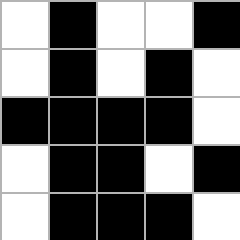[["white", "black", "white", "white", "black"], ["white", "black", "white", "black", "white"], ["black", "black", "black", "black", "white"], ["white", "black", "black", "white", "black"], ["white", "black", "black", "black", "white"]]